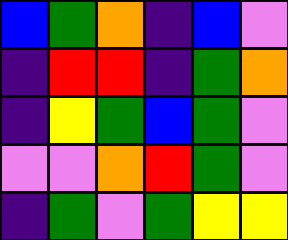[["blue", "green", "orange", "indigo", "blue", "violet"], ["indigo", "red", "red", "indigo", "green", "orange"], ["indigo", "yellow", "green", "blue", "green", "violet"], ["violet", "violet", "orange", "red", "green", "violet"], ["indigo", "green", "violet", "green", "yellow", "yellow"]]